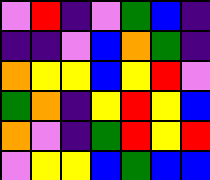[["violet", "red", "indigo", "violet", "green", "blue", "indigo"], ["indigo", "indigo", "violet", "blue", "orange", "green", "indigo"], ["orange", "yellow", "yellow", "blue", "yellow", "red", "violet"], ["green", "orange", "indigo", "yellow", "red", "yellow", "blue"], ["orange", "violet", "indigo", "green", "red", "yellow", "red"], ["violet", "yellow", "yellow", "blue", "green", "blue", "blue"]]